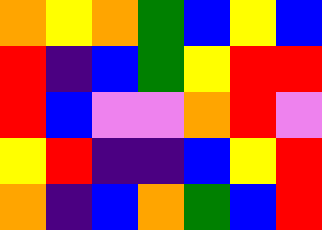[["orange", "yellow", "orange", "green", "blue", "yellow", "blue"], ["red", "indigo", "blue", "green", "yellow", "red", "red"], ["red", "blue", "violet", "violet", "orange", "red", "violet"], ["yellow", "red", "indigo", "indigo", "blue", "yellow", "red"], ["orange", "indigo", "blue", "orange", "green", "blue", "red"]]